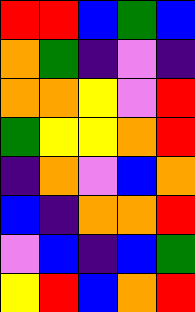[["red", "red", "blue", "green", "blue"], ["orange", "green", "indigo", "violet", "indigo"], ["orange", "orange", "yellow", "violet", "red"], ["green", "yellow", "yellow", "orange", "red"], ["indigo", "orange", "violet", "blue", "orange"], ["blue", "indigo", "orange", "orange", "red"], ["violet", "blue", "indigo", "blue", "green"], ["yellow", "red", "blue", "orange", "red"]]